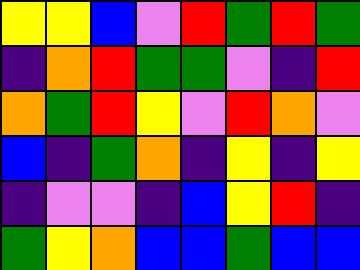[["yellow", "yellow", "blue", "violet", "red", "green", "red", "green"], ["indigo", "orange", "red", "green", "green", "violet", "indigo", "red"], ["orange", "green", "red", "yellow", "violet", "red", "orange", "violet"], ["blue", "indigo", "green", "orange", "indigo", "yellow", "indigo", "yellow"], ["indigo", "violet", "violet", "indigo", "blue", "yellow", "red", "indigo"], ["green", "yellow", "orange", "blue", "blue", "green", "blue", "blue"]]